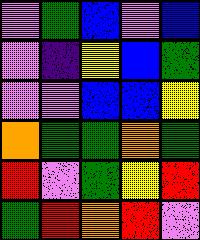[["violet", "green", "blue", "violet", "blue"], ["violet", "indigo", "yellow", "blue", "green"], ["violet", "violet", "blue", "blue", "yellow"], ["orange", "green", "green", "orange", "green"], ["red", "violet", "green", "yellow", "red"], ["green", "red", "orange", "red", "violet"]]